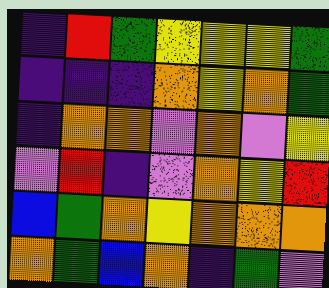[["indigo", "red", "green", "yellow", "yellow", "yellow", "green"], ["indigo", "indigo", "indigo", "orange", "yellow", "orange", "green"], ["indigo", "orange", "orange", "violet", "orange", "violet", "yellow"], ["violet", "red", "indigo", "violet", "orange", "yellow", "red"], ["blue", "green", "orange", "yellow", "orange", "orange", "orange"], ["orange", "green", "blue", "orange", "indigo", "green", "violet"]]